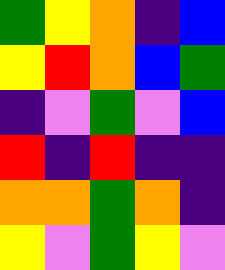[["green", "yellow", "orange", "indigo", "blue"], ["yellow", "red", "orange", "blue", "green"], ["indigo", "violet", "green", "violet", "blue"], ["red", "indigo", "red", "indigo", "indigo"], ["orange", "orange", "green", "orange", "indigo"], ["yellow", "violet", "green", "yellow", "violet"]]